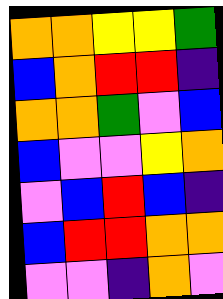[["orange", "orange", "yellow", "yellow", "green"], ["blue", "orange", "red", "red", "indigo"], ["orange", "orange", "green", "violet", "blue"], ["blue", "violet", "violet", "yellow", "orange"], ["violet", "blue", "red", "blue", "indigo"], ["blue", "red", "red", "orange", "orange"], ["violet", "violet", "indigo", "orange", "violet"]]